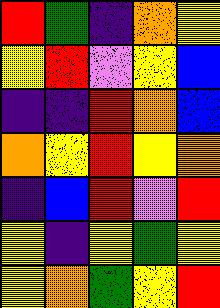[["red", "green", "indigo", "orange", "yellow"], ["yellow", "red", "violet", "yellow", "blue"], ["indigo", "indigo", "red", "orange", "blue"], ["orange", "yellow", "red", "yellow", "orange"], ["indigo", "blue", "red", "violet", "red"], ["yellow", "indigo", "yellow", "green", "yellow"], ["yellow", "orange", "green", "yellow", "red"]]